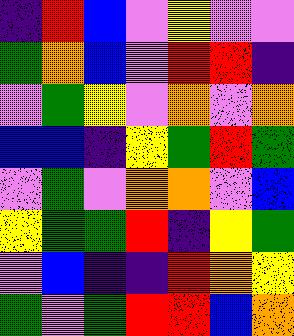[["indigo", "red", "blue", "violet", "yellow", "violet", "violet"], ["green", "orange", "blue", "violet", "red", "red", "indigo"], ["violet", "green", "yellow", "violet", "orange", "violet", "orange"], ["blue", "blue", "indigo", "yellow", "green", "red", "green"], ["violet", "green", "violet", "orange", "orange", "violet", "blue"], ["yellow", "green", "green", "red", "indigo", "yellow", "green"], ["violet", "blue", "indigo", "indigo", "red", "orange", "yellow"], ["green", "violet", "green", "red", "red", "blue", "orange"]]